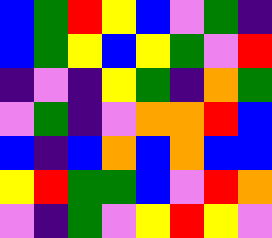[["blue", "green", "red", "yellow", "blue", "violet", "green", "indigo"], ["blue", "green", "yellow", "blue", "yellow", "green", "violet", "red"], ["indigo", "violet", "indigo", "yellow", "green", "indigo", "orange", "green"], ["violet", "green", "indigo", "violet", "orange", "orange", "red", "blue"], ["blue", "indigo", "blue", "orange", "blue", "orange", "blue", "blue"], ["yellow", "red", "green", "green", "blue", "violet", "red", "orange"], ["violet", "indigo", "green", "violet", "yellow", "red", "yellow", "violet"]]